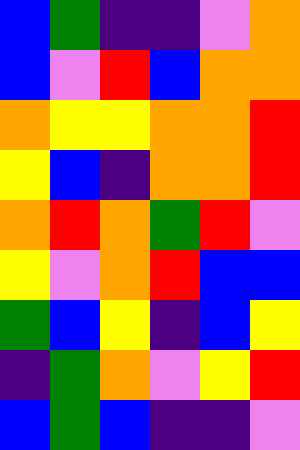[["blue", "green", "indigo", "indigo", "violet", "orange"], ["blue", "violet", "red", "blue", "orange", "orange"], ["orange", "yellow", "yellow", "orange", "orange", "red"], ["yellow", "blue", "indigo", "orange", "orange", "red"], ["orange", "red", "orange", "green", "red", "violet"], ["yellow", "violet", "orange", "red", "blue", "blue"], ["green", "blue", "yellow", "indigo", "blue", "yellow"], ["indigo", "green", "orange", "violet", "yellow", "red"], ["blue", "green", "blue", "indigo", "indigo", "violet"]]